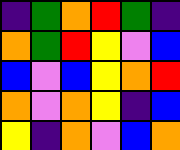[["indigo", "green", "orange", "red", "green", "indigo"], ["orange", "green", "red", "yellow", "violet", "blue"], ["blue", "violet", "blue", "yellow", "orange", "red"], ["orange", "violet", "orange", "yellow", "indigo", "blue"], ["yellow", "indigo", "orange", "violet", "blue", "orange"]]